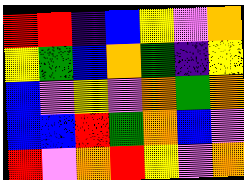[["red", "red", "indigo", "blue", "yellow", "violet", "orange"], ["yellow", "green", "blue", "orange", "green", "indigo", "yellow"], ["blue", "violet", "yellow", "violet", "orange", "green", "orange"], ["blue", "blue", "red", "green", "orange", "blue", "violet"], ["red", "violet", "orange", "red", "yellow", "violet", "orange"]]